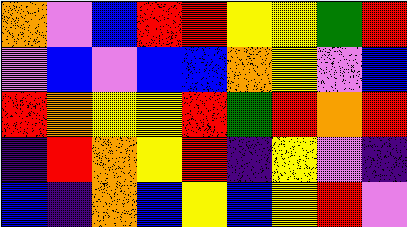[["orange", "violet", "blue", "red", "red", "yellow", "yellow", "green", "red"], ["violet", "blue", "violet", "blue", "blue", "orange", "yellow", "violet", "blue"], ["red", "orange", "yellow", "yellow", "red", "green", "red", "orange", "red"], ["indigo", "red", "orange", "yellow", "red", "indigo", "yellow", "violet", "indigo"], ["blue", "indigo", "orange", "blue", "yellow", "blue", "yellow", "red", "violet"]]